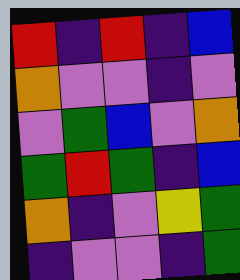[["red", "indigo", "red", "indigo", "blue"], ["orange", "violet", "violet", "indigo", "violet"], ["violet", "green", "blue", "violet", "orange"], ["green", "red", "green", "indigo", "blue"], ["orange", "indigo", "violet", "yellow", "green"], ["indigo", "violet", "violet", "indigo", "green"]]